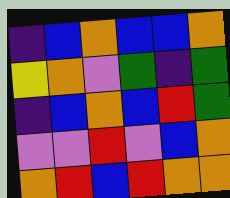[["indigo", "blue", "orange", "blue", "blue", "orange"], ["yellow", "orange", "violet", "green", "indigo", "green"], ["indigo", "blue", "orange", "blue", "red", "green"], ["violet", "violet", "red", "violet", "blue", "orange"], ["orange", "red", "blue", "red", "orange", "orange"]]